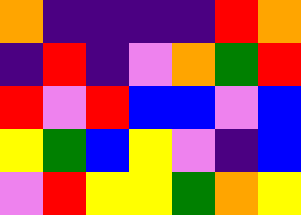[["orange", "indigo", "indigo", "indigo", "indigo", "red", "orange"], ["indigo", "red", "indigo", "violet", "orange", "green", "red"], ["red", "violet", "red", "blue", "blue", "violet", "blue"], ["yellow", "green", "blue", "yellow", "violet", "indigo", "blue"], ["violet", "red", "yellow", "yellow", "green", "orange", "yellow"]]